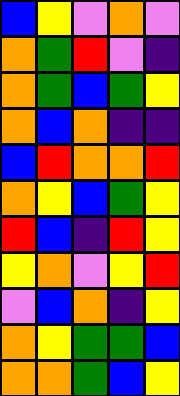[["blue", "yellow", "violet", "orange", "violet"], ["orange", "green", "red", "violet", "indigo"], ["orange", "green", "blue", "green", "yellow"], ["orange", "blue", "orange", "indigo", "indigo"], ["blue", "red", "orange", "orange", "red"], ["orange", "yellow", "blue", "green", "yellow"], ["red", "blue", "indigo", "red", "yellow"], ["yellow", "orange", "violet", "yellow", "red"], ["violet", "blue", "orange", "indigo", "yellow"], ["orange", "yellow", "green", "green", "blue"], ["orange", "orange", "green", "blue", "yellow"]]